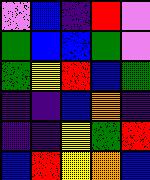[["violet", "blue", "indigo", "red", "violet"], ["green", "blue", "blue", "green", "violet"], ["green", "yellow", "red", "blue", "green"], ["indigo", "indigo", "blue", "orange", "indigo"], ["indigo", "indigo", "yellow", "green", "red"], ["blue", "red", "yellow", "orange", "blue"]]